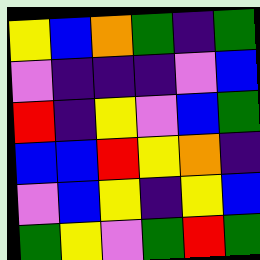[["yellow", "blue", "orange", "green", "indigo", "green"], ["violet", "indigo", "indigo", "indigo", "violet", "blue"], ["red", "indigo", "yellow", "violet", "blue", "green"], ["blue", "blue", "red", "yellow", "orange", "indigo"], ["violet", "blue", "yellow", "indigo", "yellow", "blue"], ["green", "yellow", "violet", "green", "red", "green"]]